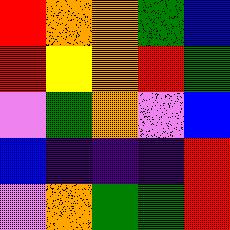[["red", "orange", "orange", "green", "blue"], ["red", "yellow", "orange", "red", "green"], ["violet", "green", "orange", "violet", "blue"], ["blue", "indigo", "indigo", "indigo", "red"], ["violet", "orange", "green", "green", "red"]]